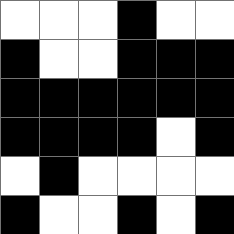[["white", "white", "white", "black", "white", "white"], ["black", "white", "white", "black", "black", "black"], ["black", "black", "black", "black", "black", "black"], ["black", "black", "black", "black", "white", "black"], ["white", "black", "white", "white", "white", "white"], ["black", "white", "white", "black", "white", "black"]]